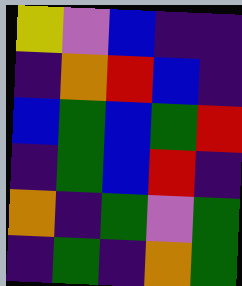[["yellow", "violet", "blue", "indigo", "indigo"], ["indigo", "orange", "red", "blue", "indigo"], ["blue", "green", "blue", "green", "red"], ["indigo", "green", "blue", "red", "indigo"], ["orange", "indigo", "green", "violet", "green"], ["indigo", "green", "indigo", "orange", "green"]]